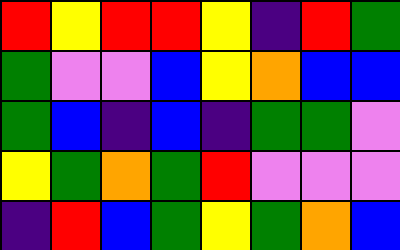[["red", "yellow", "red", "red", "yellow", "indigo", "red", "green"], ["green", "violet", "violet", "blue", "yellow", "orange", "blue", "blue"], ["green", "blue", "indigo", "blue", "indigo", "green", "green", "violet"], ["yellow", "green", "orange", "green", "red", "violet", "violet", "violet"], ["indigo", "red", "blue", "green", "yellow", "green", "orange", "blue"]]